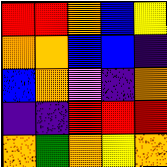[["red", "red", "orange", "blue", "yellow"], ["orange", "orange", "blue", "blue", "indigo"], ["blue", "orange", "violet", "indigo", "orange"], ["indigo", "indigo", "red", "red", "red"], ["orange", "green", "orange", "yellow", "orange"]]